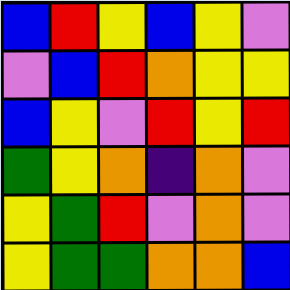[["blue", "red", "yellow", "blue", "yellow", "violet"], ["violet", "blue", "red", "orange", "yellow", "yellow"], ["blue", "yellow", "violet", "red", "yellow", "red"], ["green", "yellow", "orange", "indigo", "orange", "violet"], ["yellow", "green", "red", "violet", "orange", "violet"], ["yellow", "green", "green", "orange", "orange", "blue"]]